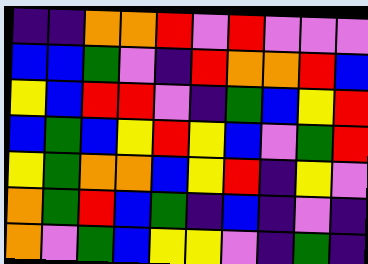[["indigo", "indigo", "orange", "orange", "red", "violet", "red", "violet", "violet", "violet"], ["blue", "blue", "green", "violet", "indigo", "red", "orange", "orange", "red", "blue"], ["yellow", "blue", "red", "red", "violet", "indigo", "green", "blue", "yellow", "red"], ["blue", "green", "blue", "yellow", "red", "yellow", "blue", "violet", "green", "red"], ["yellow", "green", "orange", "orange", "blue", "yellow", "red", "indigo", "yellow", "violet"], ["orange", "green", "red", "blue", "green", "indigo", "blue", "indigo", "violet", "indigo"], ["orange", "violet", "green", "blue", "yellow", "yellow", "violet", "indigo", "green", "indigo"]]